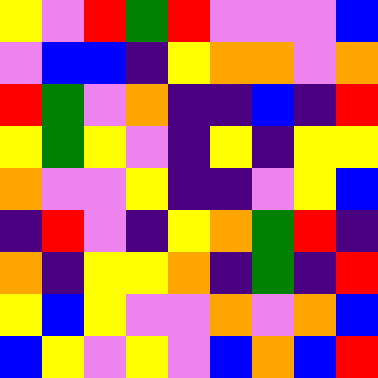[["yellow", "violet", "red", "green", "red", "violet", "violet", "violet", "blue"], ["violet", "blue", "blue", "indigo", "yellow", "orange", "orange", "violet", "orange"], ["red", "green", "violet", "orange", "indigo", "indigo", "blue", "indigo", "red"], ["yellow", "green", "yellow", "violet", "indigo", "yellow", "indigo", "yellow", "yellow"], ["orange", "violet", "violet", "yellow", "indigo", "indigo", "violet", "yellow", "blue"], ["indigo", "red", "violet", "indigo", "yellow", "orange", "green", "red", "indigo"], ["orange", "indigo", "yellow", "yellow", "orange", "indigo", "green", "indigo", "red"], ["yellow", "blue", "yellow", "violet", "violet", "orange", "violet", "orange", "blue"], ["blue", "yellow", "violet", "yellow", "violet", "blue", "orange", "blue", "red"]]